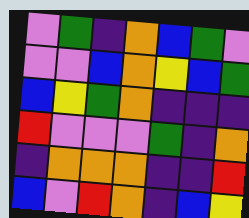[["violet", "green", "indigo", "orange", "blue", "green", "violet"], ["violet", "violet", "blue", "orange", "yellow", "blue", "green"], ["blue", "yellow", "green", "orange", "indigo", "indigo", "indigo"], ["red", "violet", "violet", "violet", "green", "indigo", "orange"], ["indigo", "orange", "orange", "orange", "indigo", "indigo", "red"], ["blue", "violet", "red", "orange", "indigo", "blue", "yellow"]]